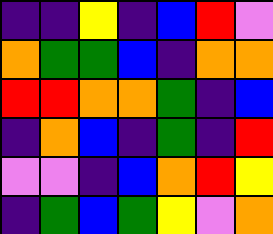[["indigo", "indigo", "yellow", "indigo", "blue", "red", "violet"], ["orange", "green", "green", "blue", "indigo", "orange", "orange"], ["red", "red", "orange", "orange", "green", "indigo", "blue"], ["indigo", "orange", "blue", "indigo", "green", "indigo", "red"], ["violet", "violet", "indigo", "blue", "orange", "red", "yellow"], ["indigo", "green", "blue", "green", "yellow", "violet", "orange"]]